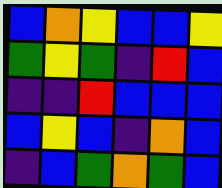[["blue", "orange", "yellow", "blue", "blue", "yellow"], ["green", "yellow", "green", "indigo", "red", "blue"], ["indigo", "indigo", "red", "blue", "blue", "blue"], ["blue", "yellow", "blue", "indigo", "orange", "blue"], ["indigo", "blue", "green", "orange", "green", "blue"]]